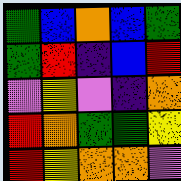[["green", "blue", "orange", "blue", "green"], ["green", "red", "indigo", "blue", "red"], ["violet", "yellow", "violet", "indigo", "orange"], ["red", "orange", "green", "green", "yellow"], ["red", "yellow", "orange", "orange", "violet"]]